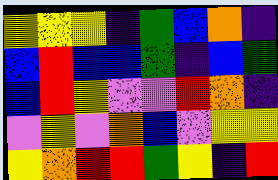[["yellow", "yellow", "yellow", "indigo", "green", "blue", "orange", "indigo"], ["blue", "red", "blue", "blue", "green", "indigo", "blue", "green"], ["blue", "red", "yellow", "violet", "violet", "red", "orange", "indigo"], ["violet", "yellow", "violet", "orange", "blue", "violet", "yellow", "yellow"], ["yellow", "orange", "red", "red", "green", "yellow", "indigo", "red"]]